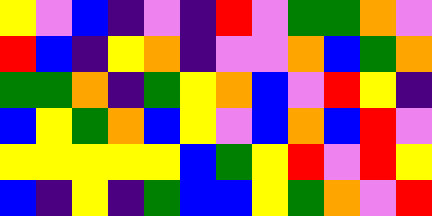[["yellow", "violet", "blue", "indigo", "violet", "indigo", "red", "violet", "green", "green", "orange", "violet"], ["red", "blue", "indigo", "yellow", "orange", "indigo", "violet", "violet", "orange", "blue", "green", "orange"], ["green", "green", "orange", "indigo", "green", "yellow", "orange", "blue", "violet", "red", "yellow", "indigo"], ["blue", "yellow", "green", "orange", "blue", "yellow", "violet", "blue", "orange", "blue", "red", "violet"], ["yellow", "yellow", "yellow", "yellow", "yellow", "blue", "green", "yellow", "red", "violet", "red", "yellow"], ["blue", "indigo", "yellow", "indigo", "green", "blue", "blue", "yellow", "green", "orange", "violet", "red"]]